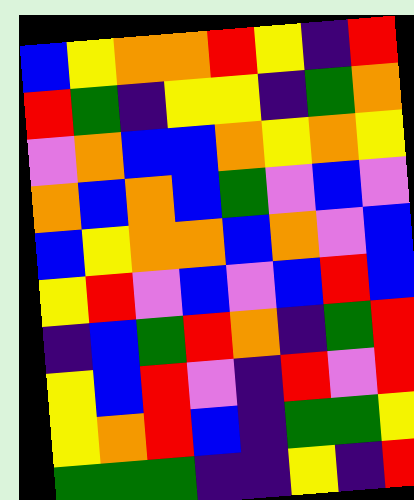[["blue", "yellow", "orange", "orange", "red", "yellow", "indigo", "red"], ["red", "green", "indigo", "yellow", "yellow", "indigo", "green", "orange"], ["violet", "orange", "blue", "blue", "orange", "yellow", "orange", "yellow"], ["orange", "blue", "orange", "blue", "green", "violet", "blue", "violet"], ["blue", "yellow", "orange", "orange", "blue", "orange", "violet", "blue"], ["yellow", "red", "violet", "blue", "violet", "blue", "red", "blue"], ["indigo", "blue", "green", "red", "orange", "indigo", "green", "red"], ["yellow", "blue", "red", "violet", "indigo", "red", "violet", "red"], ["yellow", "orange", "red", "blue", "indigo", "green", "green", "yellow"], ["green", "green", "green", "indigo", "indigo", "yellow", "indigo", "red"]]